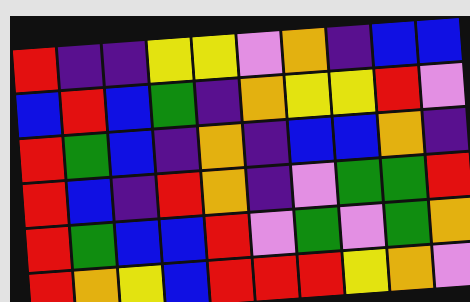[["red", "indigo", "indigo", "yellow", "yellow", "violet", "orange", "indigo", "blue", "blue"], ["blue", "red", "blue", "green", "indigo", "orange", "yellow", "yellow", "red", "violet"], ["red", "green", "blue", "indigo", "orange", "indigo", "blue", "blue", "orange", "indigo"], ["red", "blue", "indigo", "red", "orange", "indigo", "violet", "green", "green", "red"], ["red", "green", "blue", "blue", "red", "violet", "green", "violet", "green", "orange"], ["red", "orange", "yellow", "blue", "red", "red", "red", "yellow", "orange", "violet"]]